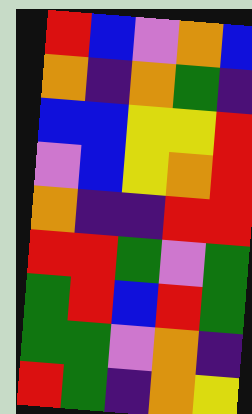[["red", "blue", "violet", "orange", "blue"], ["orange", "indigo", "orange", "green", "indigo"], ["blue", "blue", "yellow", "yellow", "red"], ["violet", "blue", "yellow", "orange", "red"], ["orange", "indigo", "indigo", "red", "red"], ["red", "red", "green", "violet", "green"], ["green", "red", "blue", "red", "green"], ["green", "green", "violet", "orange", "indigo"], ["red", "green", "indigo", "orange", "yellow"]]